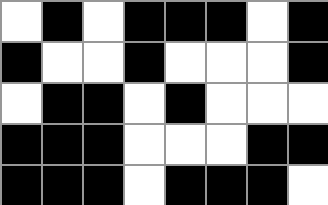[["white", "black", "white", "black", "black", "black", "white", "black"], ["black", "white", "white", "black", "white", "white", "white", "black"], ["white", "black", "black", "white", "black", "white", "white", "white"], ["black", "black", "black", "white", "white", "white", "black", "black"], ["black", "black", "black", "white", "black", "black", "black", "white"]]